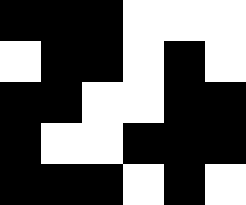[["black", "black", "black", "white", "white", "white"], ["white", "black", "black", "white", "black", "white"], ["black", "black", "white", "white", "black", "black"], ["black", "white", "white", "black", "black", "black"], ["black", "black", "black", "white", "black", "white"]]